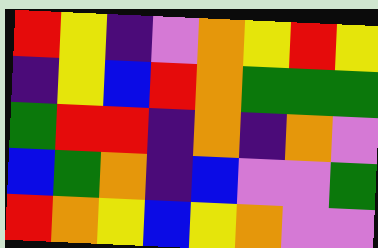[["red", "yellow", "indigo", "violet", "orange", "yellow", "red", "yellow"], ["indigo", "yellow", "blue", "red", "orange", "green", "green", "green"], ["green", "red", "red", "indigo", "orange", "indigo", "orange", "violet"], ["blue", "green", "orange", "indigo", "blue", "violet", "violet", "green"], ["red", "orange", "yellow", "blue", "yellow", "orange", "violet", "violet"]]